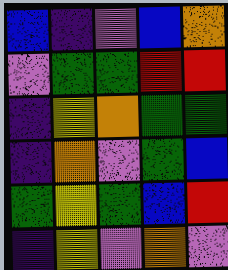[["blue", "indigo", "violet", "blue", "orange"], ["violet", "green", "green", "red", "red"], ["indigo", "yellow", "orange", "green", "green"], ["indigo", "orange", "violet", "green", "blue"], ["green", "yellow", "green", "blue", "red"], ["indigo", "yellow", "violet", "orange", "violet"]]